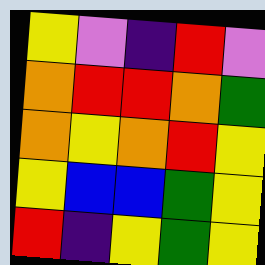[["yellow", "violet", "indigo", "red", "violet"], ["orange", "red", "red", "orange", "green"], ["orange", "yellow", "orange", "red", "yellow"], ["yellow", "blue", "blue", "green", "yellow"], ["red", "indigo", "yellow", "green", "yellow"]]